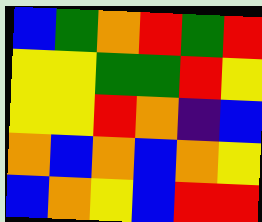[["blue", "green", "orange", "red", "green", "red"], ["yellow", "yellow", "green", "green", "red", "yellow"], ["yellow", "yellow", "red", "orange", "indigo", "blue"], ["orange", "blue", "orange", "blue", "orange", "yellow"], ["blue", "orange", "yellow", "blue", "red", "red"]]